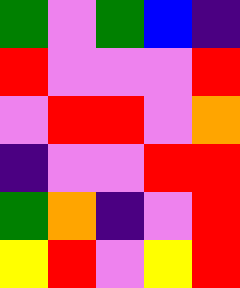[["green", "violet", "green", "blue", "indigo"], ["red", "violet", "violet", "violet", "red"], ["violet", "red", "red", "violet", "orange"], ["indigo", "violet", "violet", "red", "red"], ["green", "orange", "indigo", "violet", "red"], ["yellow", "red", "violet", "yellow", "red"]]